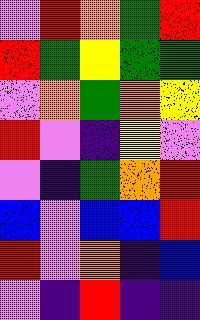[["violet", "red", "orange", "green", "red"], ["red", "green", "yellow", "green", "green"], ["violet", "orange", "green", "orange", "yellow"], ["red", "violet", "indigo", "yellow", "violet"], ["violet", "indigo", "green", "orange", "red"], ["blue", "violet", "blue", "blue", "red"], ["red", "violet", "orange", "indigo", "blue"], ["violet", "indigo", "red", "indigo", "indigo"]]